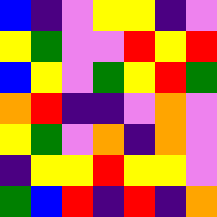[["blue", "indigo", "violet", "yellow", "yellow", "indigo", "violet"], ["yellow", "green", "violet", "violet", "red", "yellow", "red"], ["blue", "yellow", "violet", "green", "yellow", "red", "green"], ["orange", "red", "indigo", "indigo", "violet", "orange", "violet"], ["yellow", "green", "violet", "orange", "indigo", "orange", "violet"], ["indigo", "yellow", "yellow", "red", "yellow", "yellow", "violet"], ["green", "blue", "red", "indigo", "red", "indigo", "orange"]]